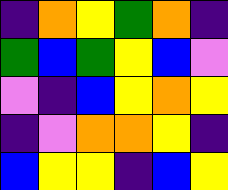[["indigo", "orange", "yellow", "green", "orange", "indigo"], ["green", "blue", "green", "yellow", "blue", "violet"], ["violet", "indigo", "blue", "yellow", "orange", "yellow"], ["indigo", "violet", "orange", "orange", "yellow", "indigo"], ["blue", "yellow", "yellow", "indigo", "blue", "yellow"]]